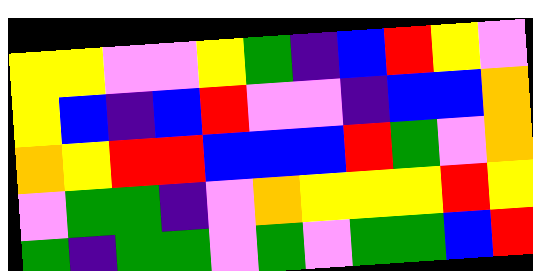[["yellow", "yellow", "violet", "violet", "yellow", "green", "indigo", "blue", "red", "yellow", "violet"], ["yellow", "blue", "indigo", "blue", "red", "violet", "violet", "indigo", "blue", "blue", "orange"], ["orange", "yellow", "red", "red", "blue", "blue", "blue", "red", "green", "violet", "orange"], ["violet", "green", "green", "indigo", "violet", "orange", "yellow", "yellow", "yellow", "red", "yellow"], ["green", "indigo", "green", "green", "violet", "green", "violet", "green", "green", "blue", "red"]]